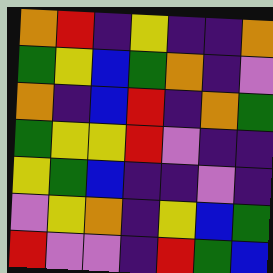[["orange", "red", "indigo", "yellow", "indigo", "indigo", "orange"], ["green", "yellow", "blue", "green", "orange", "indigo", "violet"], ["orange", "indigo", "blue", "red", "indigo", "orange", "green"], ["green", "yellow", "yellow", "red", "violet", "indigo", "indigo"], ["yellow", "green", "blue", "indigo", "indigo", "violet", "indigo"], ["violet", "yellow", "orange", "indigo", "yellow", "blue", "green"], ["red", "violet", "violet", "indigo", "red", "green", "blue"]]